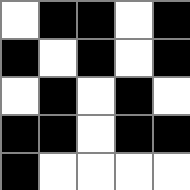[["white", "black", "black", "white", "black"], ["black", "white", "black", "white", "black"], ["white", "black", "white", "black", "white"], ["black", "black", "white", "black", "black"], ["black", "white", "white", "white", "white"]]